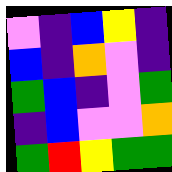[["violet", "indigo", "blue", "yellow", "indigo"], ["blue", "indigo", "orange", "violet", "indigo"], ["green", "blue", "indigo", "violet", "green"], ["indigo", "blue", "violet", "violet", "orange"], ["green", "red", "yellow", "green", "green"]]